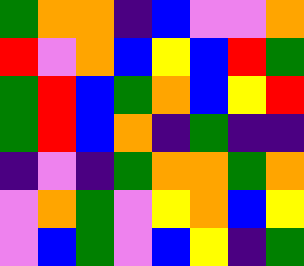[["green", "orange", "orange", "indigo", "blue", "violet", "violet", "orange"], ["red", "violet", "orange", "blue", "yellow", "blue", "red", "green"], ["green", "red", "blue", "green", "orange", "blue", "yellow", "red"], ["green", "red", "blue", "orange", "indigo", "green", "indigo", "indigo"], ["indigo", "violet", "indigo", "green", "orange", "orange", "green", "orange"], ["violet", "orange", "green", "violet", "yellow", "orange", "blue", "yellow"], ["violet", "blue", "green", "violet", "blue", "yellow", "indigo", "green"]]